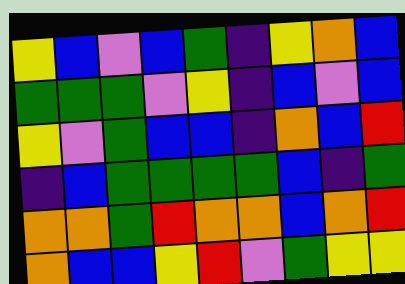[["yellow", "blue", "violet", "blue", "green", "indigo", "yellow", "orange", "blue"], ["green", "green", "green", "violet", "yellow", "indigo", "blue", "violet", "blue"], ["yellow", "violet", "green", "blue", "blue", "indigo", "orange", "blue", "red"], ["indigo", "blue", "green", "green", "green", "green", "blue", "indigo", "green"], ["orange", "orange", "green", "red", "orange", "orange", "blue", "orange", "red"], ["orange", "blue", "blue", "yellow", "red", "violet", "green", "yellow", "yellow"]]